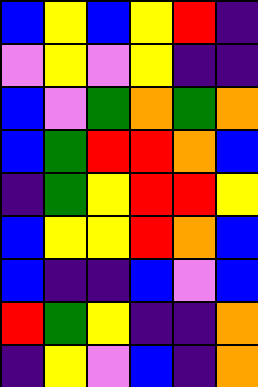[["blue", "yellow", "blue", "yellow", "red", "indigo"], ["violet", "yellow", "violet", "yellow", "indigo", "indigo"], ["blue", "violet", "green", "orange", "green", "orange"], ["blue", "green", "red", "red", "orange", "blue"], ["indigo", "green", "yellow", "red", "red", "yellow"], ["blue", "yellow", "yellow", "red", "orange", "blue"], ["blue", "indigo", "indigo", "blue", "violet", "blue"], ["red", "green", "yellow", "indigo", "indigo", "orange"], ["indigo", "yellow", "violet", "blue", "indigo", "orange"]]